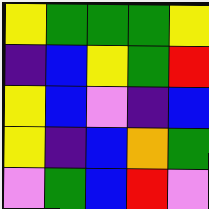[["yellow", "green", "green", "green", "yellow"], ["indigo", "blue", "yellow", "green", "red"], ["yellow", "blue", "violet", "indigo", "blue"], ["yellow", "indigo", "blue", "orange", "green"], ["violet", "green", "blue", "red", "violet"]]